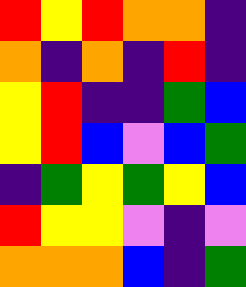[["red", "yellow", "red", "orange", "orange", "indigo"], ["orange", "indigo", "orange", "indigo", "red", "indigo"], ["yellow", "red", "indigo", "indigo", "green", "blue"], ["yellow", "red", "blue", "violet", "blue", "green"], ["indigo", "green", "yellow", "green", "yellow", "blue"], ["red", "yellow", "yellow", "violet", "indigo", "violet"], ["orange", "orange", "orange", "blue", "indigo", "green"]]